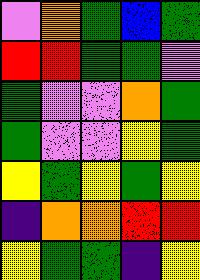[["violet", "orange", "green", "blue", "green"], ["red", "red", "green", "green", "violet"], ["green", "violet", "violet", "orange", "green"], ["green", "violet", "violet", "yellow", "green"], ["yellow", "green", "yellow", "green", "yellow"], ["indigo", "orange", "orange", "red", "red"], ["yellow", "green", "green", "indigo", "yellow"]]